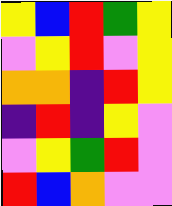[["yellow", "blue", "red", "green", "yellow"], ["violet", "yellow", "red", "violet", "yellow"], ["orange", "orange", "indigo", "red", "yellow"], ["indigo", "red", "indigo", "yellow", "violet"], ["violet", "yellow", "green", "red", "violet"], ["red", "blue", "orange", "violet", "violet"]]